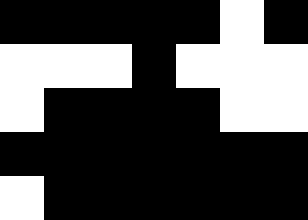[["black", "black", "black", "black", "black", "white", "black"], ["white", "white", "white", "black", "white", "white", "white"], ["white", "black", "black", "black", "black", "white", "white"], ["black", "black", "black", "black", "black", "black", "black"], ["white", "black", "black", "black", "black", "black", "black"]]